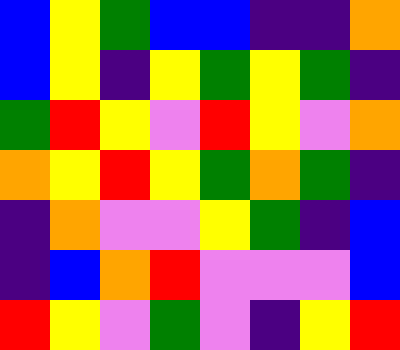[["blue", "yellow", "green", "blue", "blue", "indigo", "indigo", "orange"], ["blue", "yellow", "indigo", "yellow", "green", "yellow", "green", "indigo"], ["green", "red", "yellow", "violet", "red", "yellow", "violet", "orange"], ["orange", "yellow", "red", "yellow", "green", "orange", "green", "indigo"], ["indigo", "orange", "violet", "violet", "yellow", "green", "indigo", "blue"], ["indigo", "blue", "orange", "red", "violet", "violet", "violet", "blue"], ["red", "yellow", "violet", "green", "violet", "indigo", "yellow", "red"]]